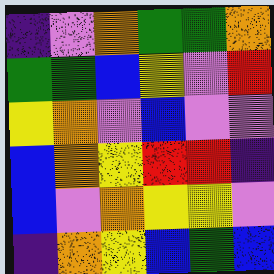[["indigo", "violet", "orange", "green", "green", "orange"], ["green", "green", "blue", "yellow", "violet", "red"], ["yellow", "orange", "violet", "blue", "violet", "violet"], ["blue", "orange", "yellow", "red", "red", "indigo"], ["blue", "violet", "orange", "yellow", "yellow", "violet"], ["indigo", "orange", "yellow", "blue", "green", "blue"]]